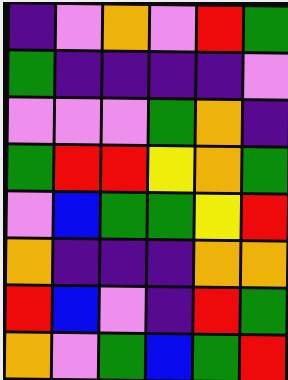[["indigo", "violet", "orange", "violet", "red", "green"], ["green", "indigo", "indigo", "indigo", "indigo", "violet"], ["violet", "violet", "violet", "green", "orange", "indigo"], ["green", "red", "red", "yellow", "orange", "green"], ["violet", "blue", "green", "green", "yellow", "red"], ["orange", "indigo", "indigo", "indigo", "orange", "orange"], ["red", "blue", "violet", "indigo", "red", "green"], ["orange", "violet", "green", "blue", "green", "red"]]